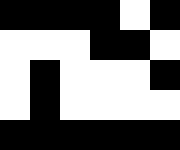[["black", "black", "black", "black", "white", "black"], ["white", "white", "white", "black", "black", "white"], ["white", "black", "white", "white", "white", "black"], ["white", "black", "white", "white", "white", "white"], ["black", "black", "black", "black", "black", "black"]]